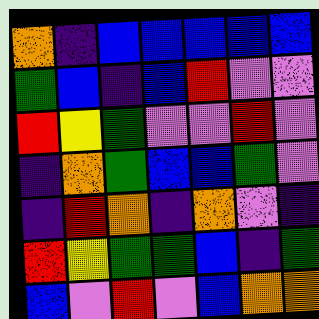[["orange", "indigo", "blue", "blue", "blue", "blue", "blue"], ["green", "blue", "indigo", "blue", "red", "violet", "violet"], ["red", "yellow", "green", "violet", "violet", "red", "violet"], ["indigo", "orange", "green", "blue", "blue", "green", "violet"], ["indigo", "red", "orange", "indigo", "orange", "violet", "indigo"], ["red", "yellow", "green", "green", "blue", "indigo", "green"], ["blue", "violet", "red", "violet", "blue", "orange", "orange"]]